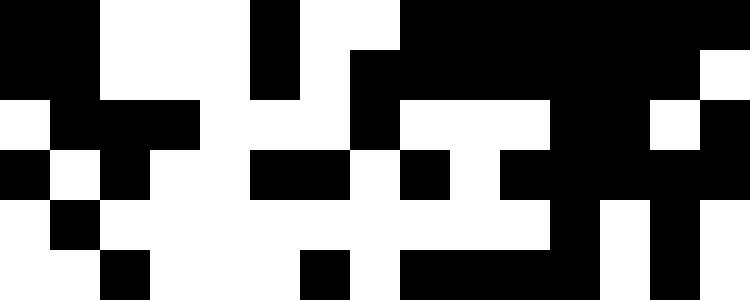[["black", "black", "white", "white", "white", "black", "white", "white", "black", "black", "black", "black", "black", "black", "black"], ["black", "black", "white", "white", "white", "black", "white", "black", "black", "black", "black", "black", "black", "black", "white"], ["white", "black", "black", "black", "white", "white", "white", "black", "white", "white", "white", "black", "black", "white", "black"], ["black", "white", "black", "white", "white", "black", "black", "white", "black", "white", "black", "black", "black", "black", "black"], ["white", "black", "white", "white", "white", "white", "white", "white", "white", "white", "white", "black", "white", "black", "white"], ["white", "white", "black", "white", "white", "white", "black", "white", "black", "black", "black", "black", "white", "black", "white"]]